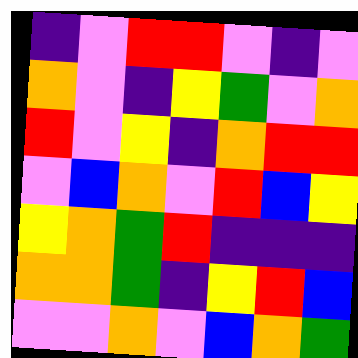[["indigo", "violet", "red", "red", "violet", "indigo", "violet"], ["orange", "violet", "indigo", "yellow", "green", "violet", "orange"], ["red", "violet", "yellow", "indigo", "orange", "red", "red"], ["violet", "blue", "orange", "violet", "red", "blue", "yellow"], ["yellow", "orange", "green", "red", "indigo", "indigo", "indigo"], ["orange", "orange", "green", "indigo", "yellow", "red", "blue"], ["violet", "violet", "orange", "violet", "blue", "orange", "green"]]